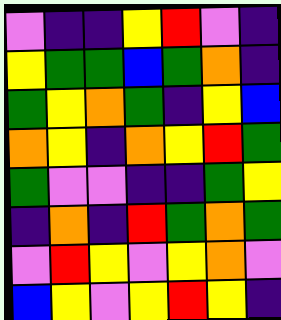[["violet", "indigo", "indigo", "yellow", "red", "violet", "indigo"], ["yellow", "green", "green", "blue", "green", "orange", "indigo"], ["green", "yellow", "orange", "green", "indigo", "yellow", "blue"], ["orange", "yellow", "indigo", "orange", "yellow", "red", "green"], ["green", "violet", "violet", "indigo", "indigo", "green", "yellow"], ["indigo", "orange", "indigo", "red", "green", "orange", "green"], ["violet", "red", "yellow", "violet", "yellow", "orange", "violet"], ["blue", "yellow", "violet", "yellow", "red", "yellow", "indigo"]]